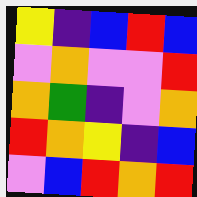[["yellow", "indigo", "blue", "red", "blue"], ["violet", "orange", "violet", "violet", "red"], ["orange", "green", "indigo", "violet", "orange"], ["red", "orange", "yellow", "indigo", "blue"], ["violet", "blue", "red", "orange", "red"]]